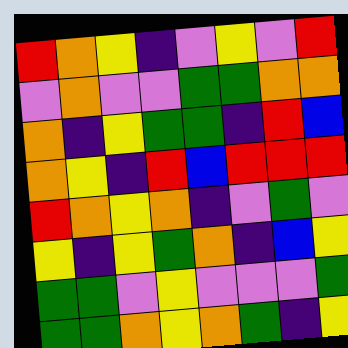[["red", "orange", "yellow", "indigo", "violet", "yellow", "violet", "red"], ["violet", "orange", "violet", "violet", "green", "green", "orange", "orange"], ["orange", "indigo", "yellow", "green", "green", "indigo", "red", "blue"], ["orange", "yellow", "indigo", "red", "blue", "red", "red", "red"], ["red", "orange", "yellow", "orange", "indigo", "violet", "green", "violet"], ["yellow", "indigo", "yellow", "green", "orange", "indigo", "blue", "yellow"], ["green", "green", "violet", "yellow", "violet", "violet", "violet", "green"], ["green", "green", "orange", "yellow", "orange", "green", "indigo", "yellow"]]